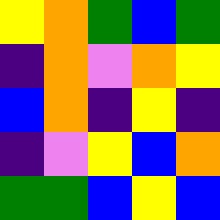[["yellow", "orange", "green", "blue", "green"], ["indigo", "orange", "violet", "orange", "yellow"], ["blue", "orange", "indigo", "yellow", "indigo"], ["indigo", "violet", "yellow", "blue", "orange"], ["green", "green", "blue", "yellow", "blue"]]